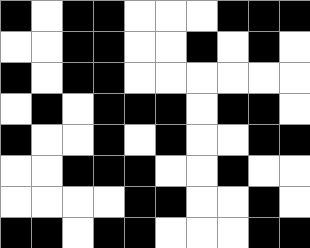[["black", "white", "black", "black", "white", "white", "white", "black", "black", "black"], ["white", "white", "black", "black", "white", "white", "black", "white", "black", "white"], ["black", "white", "black", "black", "white", "white", "white", "white", "white", "white"], ["white", "black", "white", "black", "black", "black", "white", "black", "black", "white"], ["black", "white", "white", "black", "white", "black", "white", "white", "black", "black"], ["white", "white", "black", "black", "black", "white", "white", "black", "white", "white"], ["white", "white", "white", "white", "black", "black", "white", "white", "black", "white"], ["black", "black", "white", "black", "black", "white", "white", "white", "black", "black"]]